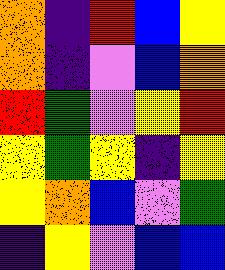[["orange", "indigo", "red", "blue", "yellow"], ["orange", "indigo", "violet", "blue", "orange"], ["red", "green", "violet", "yellow", "red"], ["yellow", "green", "yellow", "indigo", "yellow"], ["yellow", "orange", "blue", "violet", "green"], ["indigo", "yellow", "violet", "blue", "blue"]]